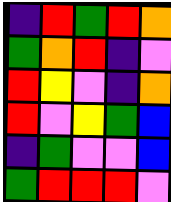[["indigo", "red", "green", "red", "orange"], ["green", "orange", "red", "indigo", "violet"], ["red", "yellow", "violet", "indigo", "orange"], ["red", "violet", "yellow", "green", "blue"], ["indigo", "green", "violet", "violet", "blue"], ["green", "red", "red", "red", "violet"]]